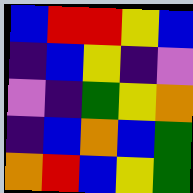[["blue", "red", "red", "yellow", "blue"], ["indigo", "blue", "yellow", "indigo", "violet"], ["violet", "indigo", "green", "yellow", "orange"], ["indigo", "blue", "orange", "blue", "green"], ["orange", "red", "blue", "yellow", "green"]]